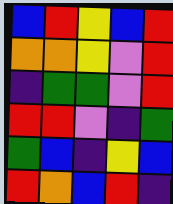[["blue", "red", "yellow", "blue", "red"], ["orange", "orange", "yellow", "violet", "red"], ["indigo", "green", "green", "violet", "red"], ["red", "red", "violet", "indigo", "green"], ["green", "blue", "indigo", "yellow", "blue"], ["red", "orange", "blue", "red", "indigo"]]